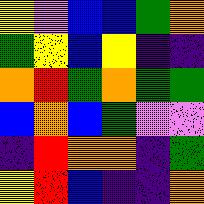[["yellow", "violet", "blue", "blue", "green", "orange"], ["green", "yellow", "blue", "yellow", "indigo", "indigo"], ["orange", "red", "green", "orange", "green", "green"], ["blue", "orange", "blue", "green", "violet", "violet"], ["indigo", "red", "orange", "orange", "indigo", "green"], ["yellow", "red", "blue", "indigo", "indigo", "orange"]]